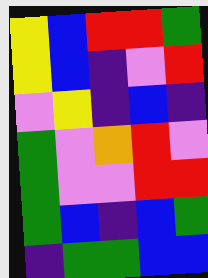[["yellow", "blue", "red", "red", "green"], ["yellow", "blue", "indigo", "violet", "red"], ["violet", "yellow", "indigo", "blue", "indigo"], ["green", "violet", "orange", "red", "violet"], ["green", "violet", "violet", "red", "red"], ["green", "blue", "indigo", "blue", "green"], ["indigo", "green", "green", "blue", "blue"]]